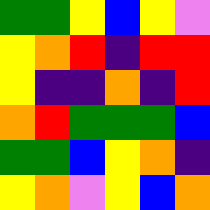[["green", "green", "yellow", "blue", "yellow", "violet"], ["yellow", "orange", "red", "indigo", "red", "red"], ["yellow", "indigo", "indigo", "orange", "indigo", "red"], ["orange", "red", "green", "green", "green", "blue"], ["green", "green", "blue", "yellow", "orange", "indigo"], ["yellow", "orange", "violet", "yellow", "blue", "orange"]]